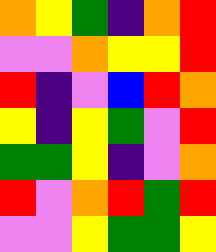[["orange", "yellow", "green", "indigo", "orange", "red"], ["violet", "violet", "orange", "yellow", "yellow", "red"], ["red", "indigo", "violet", "blue", "red", "orange"], ["yellow", "indigo", "yellow", "green", "violet", "red"], ["green", "green", "yellow", "indigo", "violet", "orange"], ["red", "violet", "orange", "red", "green", "red"], ["violet", "violet", "yellow", "green", "green", "yellow"]]